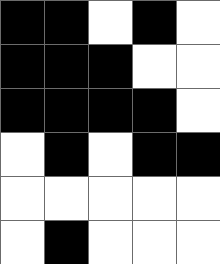[["black", "black", "white", "black", "white"], ["black", "black", "black", "white", "white"], ["black", "black", "black", "black", "white"], ["white", "black", "white", "black", "black"], ["white", "white", "white", "white", "white"], ["white", "black", "white", "white", "white"]]